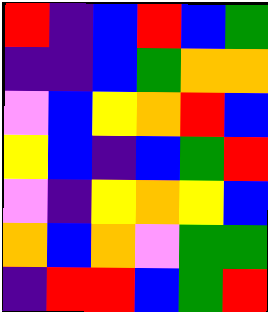[["red", "indigo", "blue", "red", "blue", "green"], ["indigo", "indigo", "blue", "green", "orange", "orange"], ["violet", "blue", "yellow", "orange", "red", "blue"], ["yellow", "blue", "indigo", "blue", "green", "red"], ["violet", "indigo", "yellow", "orange", "yellow", "blue"], ["orange", "blue", "orange", "violet", "green", "green"], ["indigo", "red", "red", "blue", "green", "red"]]